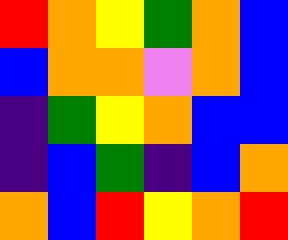[["red", "orange", "yellow", "green", "orange", "blue"], ["blue", "orange", "orange", "violet", "orange", "blue"], ["indigo", "green", "yellow", "orange", "blue", "blue"], ["indigo", "blue", "green", "indigo", "blue", "orange"], ["orange", "blue", "red", "yellow", "orange", "red"]]